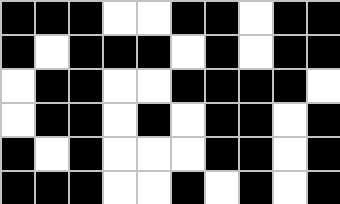[["black", "black", "black", "white", "white", "black", "black", "white", "black", "black"], ["black", "white", "black", "black", "black", "white", "black", "white", "black", "black"], ["white", "black", "black", "white", "white", "black", "black", "black", "black", "white"], ["white", "black", "black", "white", "black", "white", "black", "black", "white", "black"], ["black", "white", "black", "white", "white", "white", "black", "black", "white", "black"], ["black", "black", "black", "white", "white", "black", "white", "black", "white", "black"]]